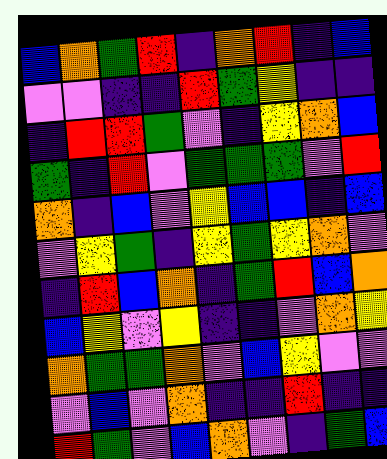[["blue", "orange", "green", "red", "indigo", "orange", "red", "indigo", "blue"], ["violet", "violet", "indigo", "indigo", "red", "green", "yellow", "indigo", "indigo"], ["indigo", "red", "red", "green", "violet", "indigo", "yellow", "orange", "blue"], ["green", "indigo", "red", "violet", "green", "green", "green", "violet", "red"], ["orange", "indigo", "blue", "violet", "yellow", "blue", "blue", "indigo", "blue"], ["violet", "yellow", "green", "indigo", "yellow", "green", "yellow", "orange", "violet"], ["indigo", "red", "blue", "orange", "indigo", "green", "red", "blue", "orange"], ["blue", "yellow", "violet", "yellow", "indigo", "indigo", "violet", "orange", "yellow"], ["orange", "green", "green", "orange", "violet", "blue", "yellow", "violet", "violet"], ["violet", "blue", "violet", "orange", "indigo", "indigo", "red", "indigo", "indigo"], ["red", "green", "violet", "blue", "orange", "violet", "indigo", "green", "blue"]]